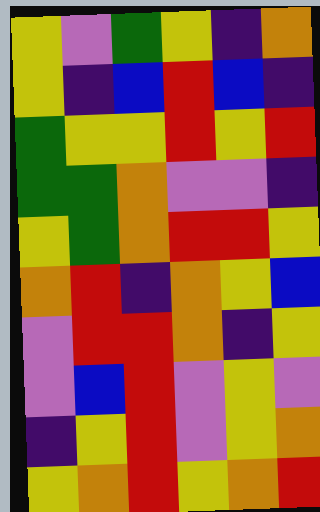[["yellow", "violet", "green", "yellow", "indigo", "orange"], ["yellow", "indigo", "blue", "red", "blue", "indigo"], ["green", "yellow", "yellow", "red", "yellow", "red"], ["green", "green", "orange", "violet", "violet", "indigo"], ["yellow", "green", "orange", "red", "red", "yellow"], ["orange", "red", "indigo", "orange", "yellow", "blue"], ["violet", "red", "red", "orange", "indigo", "yellow"], ["violet", "blue", "red", "violet", "yellow", "violet"], ["indigo", "yellow", "red", "violet", "yellow", "orange"], ["yellow", "orange", "red", "yellow", "orange", "red"]]